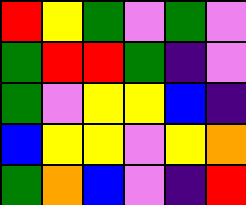[["red", "yellow", "green", "violet", "green", "violet"], ["green", "red", "red", "green", "indigo", "violet"], ["green", "violet", "yellow", "yellow", "blue", "indigo"], ["blue", "yellow", "yellow", "violet", "yellow", "orange"], ["green", "orange", "blue", "violet", "indigo", "red"]]